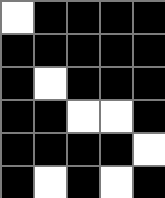[["white", "black", "black", "black", "black"], ["black", "black", "black", "black", "black"], ["black", "white", "black", "black", "black"], ["black", "black", "white", "white", "black"], ["black", "black", "black", "black", "white"], ["black", "white", "black", "white", "black"]]